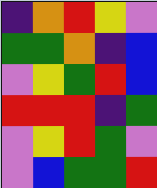[["indigo", "orange", "red", "yellow", "violet"], ["green", "green", "orange", "indigo", "blue"], ["violet", "yellow", "green", "red", "blue"], ["red", "red", "red", "indigo", "green"], ["violet", "yellow", "red", "green", "violet"], ["violet", "blue", "green", "green", "red"]]